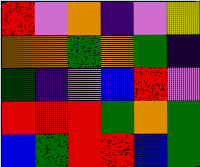[["red", "violet", "orange", "indigo", "violet", "yellow"], ["orange", "orange", "green", "orange", "green", "indigo"], ["green", "indigo", "violet", "blue", "red", "violet"], ["red", "red", "red", "green", "orange", "green"], ["blue", "green", "red", "red", "blue", "green"]]